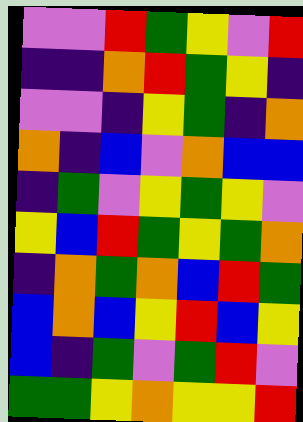[["violet", "violet", "red", "green", "yellow", "violet", "red"], ["indigo", "indigo", "orange", "red", "green", "yellow", "indigo"], ["violet", "violet", "indigo", "yellow", "green", "indigo", "orange"], ["orange", "indigo", "blue", "violet", "orange", "blue", "blue"], ["indigo", "green", "violet", "yellow", "green", "yellow", "violet"], ["yellow", "blue", "red", "green", "yellow", "green", "orange"], ["indigo", "orange", "green", "orange", "blue", "red", "green"], ["blue", "orange", "blue", "yellow", "red", "blue", "yellow"], ["blue", "indigo", "green", "violet", "green", "red", "violet"], ["green", "green", "yellow", "orange", "yellow", "yellow", "red"]]